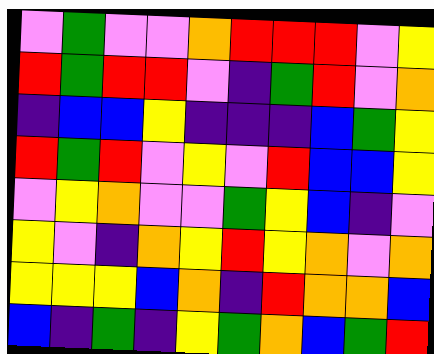[["violet", "green", "violet", "violet", "orange", "red", "red", "red", "violet", "yellow"], ["red", "green", "red", "red", "violet", "indigo", "green", "red", "violet", "orange"], ["indigo", "blue", "blue", "yellow", "indigo", "indigo", "indigo", "blue", "green", "yellow"], ["red", "green", "red", "violet", "yellow", "violet", "red", "blue", "blue", "yellow"], ["violet", "yellow", "orange", "violet", "violet", "green", "yellow", "blue", "indigo", "violet"], ["yellow", "violet", "indigo", "orange", "yellow", "red", "yellow", "orange", "violet", "orange"], ["yellow", "yellow", "yellow", "blue", "orange", "indigo", "red", "orange", "orange", "blue"], ["blue", "indigo", "green", "indigo", "yellow", "green", "orange", "blue", "green", "red"]]